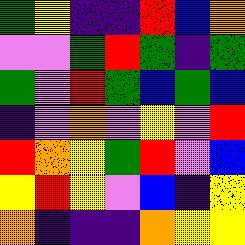[["green", "yellow", "indigo", "indigo", "red", "blue", "orange"], ["violet", "violet", "green", "red", "green", "indigo", "green"], ["green", "violet", "red", "green", "blue", "green", "blue"], ["indigo", "violet", "orange", "violet", "yellow", "violet", "red"], ["red", "orange", "yellow", "green", "red", "violet", "blue"], ["yellow", "red", "yellow", "violet", "blue", "indigo", "yellow"], ["orange", "indigo", "indigo", "indigo", "orange", "yellow", "yellow"]]